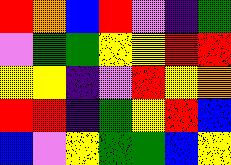[["red", "orange", "blue", "red", "violet", "indigo", "green"], ["violet", "green", "green", "yellow", "yellow", "red", "red"], ["yellow", "yellow", "indigo", "violet", "red", "yellow", "orange"], ["red", "red", "indigo", "green", "yellow", "red", "blue"], ["blue", "violet", "yellow", "green", "green", "blue", "yellow"]]